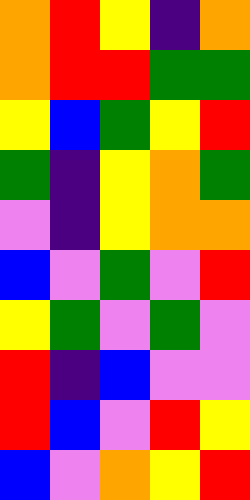[["orange", "red", "yellow", "indigo", "orange"], ["orange", "red", "red", "green", "green"], ["yellow", "blue", "green", "yellow", "red"], ["green", "indigo", "yellow", "orange", "green"], ["violet", "indigo", "yellow", "orange", "orange"], ["blue", "violet", "green", "violet", "red"], ["yellow", "green", "violet", "green", "violet"], ["red", "indigo", "blue", "violet", "violet"], ["red", "blue", "violet", "red", "yellow"], ["blue", "violet", "orange", "yellow", "red"]]